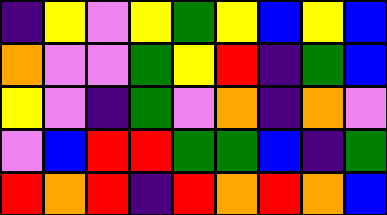[["indigo", "yellow", "violet", "yellow", "green", "yellow", "blue", "yellow", "blue"], ["orange", "violet", "violet", "green", "yellow", "red", "indigo", "green", "blue"], ["yellow", "violet", "indigo", "green", "violet", "orange", "indigo", "orange", "violet"], ["violet", "blue", "red", "red", "green", "green", "blue", "indigo", "green"], ["red", "orange", "red", "indigo", "red", "orange", "red", "orange", "blue"]]